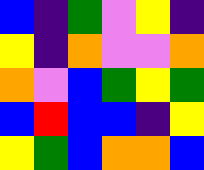[["blue", "indigo", "green", "violet", "yellow", "indigo"], ["yellow", "indigo", "orange", "violet", "violet", "orange"], ["orange", "violet", "blue", "green", "yellow", "green"], ["blue", "red", "blue", "blue", "indigo", "yellow"], ["yellow", "green", "blue", "orange", "orange", "blue"]]